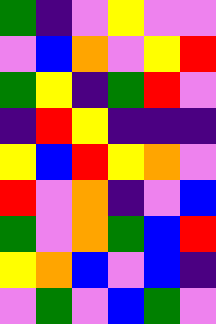[["green", "indigo", "violet", "yellow", "violet", "violet"], ["violet", "blue", "orange", "violet", "yellow", "red"], ["green", "yellow", "indigo", "green", "red", "violet"], ["indigo", "red", "yellow", "indigo", "indigo", "indigo"], ["yellow", "blue", "red", "yellow", "orange", "violet"], ["red", "violet", "orange", "indigo", "violet", "blue"], ["green", "violet", "orange", "green", "blue", "red"], ["yellow", "orange", "blue", "violet", "blue", "indigo"], ["violet", "green", "violet", "blue", "green", "violet"]]